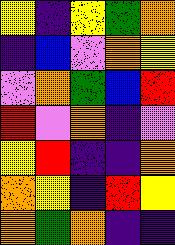[["yellow", "indigo", "yellow", "green", "orange"], ["indigo", "blue", "violet", "orange", "yellow"], ["violet", "orange", "green", "blue", "red"], ["red", "violet", "orange", "indigo", "violet"], ["yellow", "red", "indigo", "indigo", "orange"], ["orange", "yellow", "indigo", "red", "yellow"], ["orange", "green", "orange", "indigo", "indigo"]]